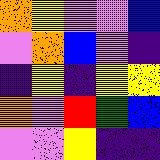[["orange", "yellow", "violet", "violet", "blue"], ["violet", "orange", "blue", "violet", "indigo"], ["indigo", "yellow", "indigo", "yellow", "yellow"], ["orange", "violet", "red", "green", "blue"], ["violet", "violet", "yellow", "indigo", "indigo"]]